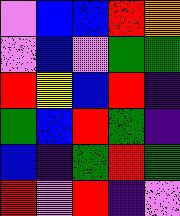[["violet", "blue", "blue", "red", "orange"], ["violet", "blue", "violet", "green", "green"], ["red", "yellow", "blue", "red", "indigo"], ["green", "blue", "red", "green", "indigo"], ["blue", "indigo", "green", "red", "green"], ["red", "violet", "red", "indigo", "violet"]]